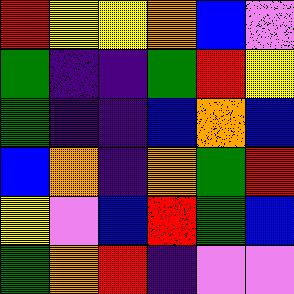[["red", "yellow", "yellow", "orange", "blue", "violet"], ["green", "indigo", "indigo", "green", "red", "yellow"], ["green", "indigo", "indigo", "blue", "orange", "blue"], ["blue", "orange", "indigo", "orange", "green", "red"], ["yellow", "violet", "blue", "red", "green", "blue"], ["green", "orange", "red", "indigo", "violet", "violet"]]